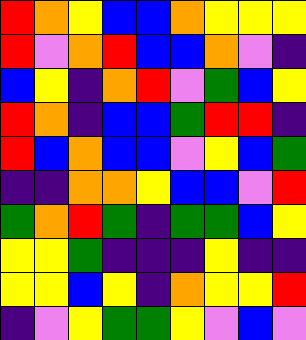[["red", "orange", "yellow", "blue", "blue", "orange", "yellow", "yellow", "yellow"], ["red", "violet", "orange", "red", "blue", "blue", "orange", "violet", "indigo"], ["blue", "yellow", "indigo", "orange", "red", "violet", "green", "blue", "yellow"], ["red", "orange", "indigo", "blue", "blue", "green", "red", "red", "indigo"], ["red", "blue", "orange", "blue", "blue", "violet", "yellow", "blue", "green"], ["indigo", "indigo", "orange", "orange", "yellow", "blue", "blue", "violet", "red"], ["green", "orange", "red", "green", "indigo", "green", "green", "blue", "yellow"], ["yellow", "yellow", "green", "indigo", "indigo", "indigo", "yellow", "indigo", "indigo"], ["yellow", "yellow", "blue", "yellow", "indigo", "orange", "yellow", "yellow", "red"], ["indigo", "violet", "yellow", "green", "green", "yellow", "violet", "blue", "violet"]]